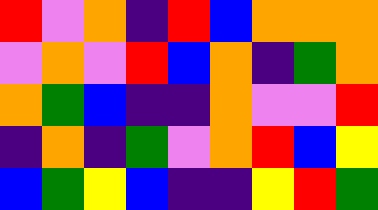[["red", "violet", "orange", "indigo", "red", "blue", "orange", "orange", "orange"], ["violet", "orange", "violet", "red", "blue", "orange", "indigo", "green", "orange"], ["orange", "green", "blue", "indigo", "indigo", "orange", "violet", "violet", "red"], ["indigo", "orange", "indigo", "green", "violet", "orange", "red", "blue", "yellow"], ["blue", "green", "yellow", "blue", "indigo", "indigo", "yellow", "red", "green"]]